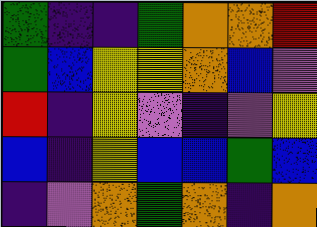[["green", "indigo", "indigo", "green", "orange", "orange", "red"], ["green", "blue", "yellow", "yellow", "orange", "blue", "violet"], ["red", "indigo", "yellow", "violet", "indigo", "violet", "yellow"], ["blue", "indigo", "yellow", "blue", "blue", "green", "blue"], ["indigo", "violet", "orange", "green", "orange", "indigo", "orange"]]